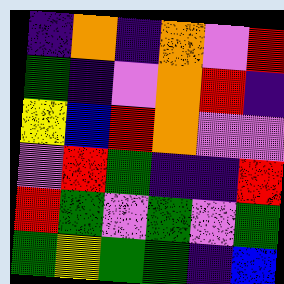[["indigo", "orange", "indigo", "orange", "violet", "red"], ["green", "indigo", "violet", "orange", "red", "indigo"], ["yellow", "blue", "red", "orange", "violet", "violet"], ["violet", "red", "green", "indigo", "indigo", "red"], ["red", "green", "violet", "green", "violet", "green"], ["green", "yellow", "green", "green", "indigo", "blue"]]